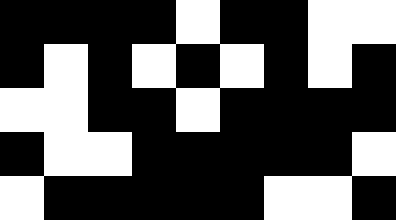[["black", "black", "black", "black", "white", "black", "black", "white", "white"], ["black", "white", "black", "white", "black", "white", "black", "white", "black"], ["white", "white", "black", "black", "white", "black", "black", "black", "black"], ["black", "white", "white", "black", "black", "black", "black", "black", "white"], ["white", "black", "black", "black", "black", "black", "white", "white", "black"]]